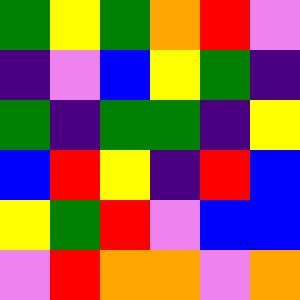[["green", "yellow", "green", "orange", "red", "violet"], ["indigo", "violet", "blue", "yellow", "green", "indigo"], ["green", "indigo", "green", "green", "indigo", "yellow"], ["blue", "red", "yellow", "indigo", "red", "blue"], ["yellow", "green", "red", "violet", "blue", "blue"], ["violet", "red", "orange", "orange", "violet", "orange"]]